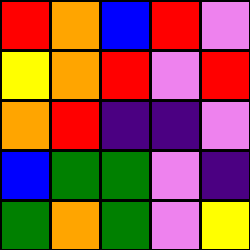[["red", "orange", "blue", "red", "violet"], ["yellow", "orange", "red", "violet", "red"], ["orange", "red", "indigo", "indigo", "violet"], ["blue", "green", "green", "violet", "indigo"], ["green", "orange", "green", "violet", "yellow"]]